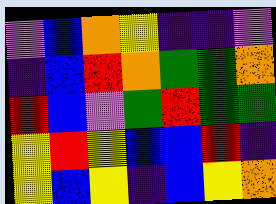[["violet", "blue", "orange", "yellow", "indigo", "indigo", "violet"], ["indigo", "blue", "red", "orange", "green", "green", "orange"], ["red", "blue", "violet", "green", "red", "green", "green"], ["yellow", "red", "yellow", "blue", "blue", "red", "indigo"], ["yellow", "blue", "yellow", "indigo", "blue", "yellow", "orange"]]